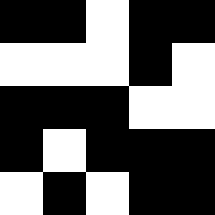[["black", "black", "white", "black", "black"], ["white", "white", "white", "black", "white"], ["black", "black", "black", "white", "white"], ["black", "white", "black", "black", "black"], ["white", "black", "white", "black", "black"]]